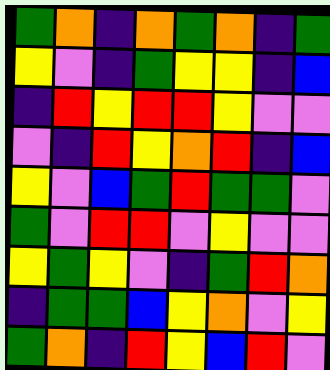[["green", "orange", "indigo", "orange", "green", "orange", "indigo", "green"], ["yellow", "violet", "indigo", "green", "yellow", "yellow", "indigo", "blue"], ["indigo", "red", "yellow", "red", "red", "yellow", "violet", "violet"], ["violet", "indigo", "red", "yellow", "orange", "red", "indigo", "blue"], ["yellow", "violet", "blue", "green", "red", "green", "green", "violet"], ["green", "violet", "red", "red", "violet", "yellow", "violet", "violet"], ["yellow", "green", "yellow", "violet", "indigo", "green", "red", "orange"], ["indigo", "green", "green", "blue", "yellow", "orange", "violet", "yellow"], ["green", "orange", "indigo", "red", "yellow", "blue", "red", "violet"]]